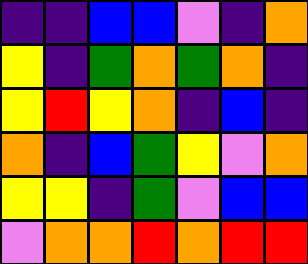[["indigo", "indigo", "blue", "blue", "violet", "indigo", "orange"], ["yellow", "indigo", "green", "orange", "green", "orange", "indigo"], ["yellow", "red", "yellow", "orange", "indigo", "blue", "indigo"], ["orange", "indigo", "blue", "green", "yellow", "violet", "orange"], ["yellow", "yellow", "indigo", "green", "violet", "blue", "blue"], ["violet", "orange", "orange", "red", "orange", "red", "red"]]